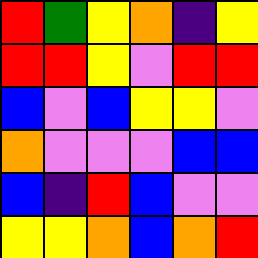[["red", "green", "yellow", "orange", "indigo", "yellow"], ["red", "red", "yellow", "violet", "red", "red"], ["blue", "violet", "blue", "yellow", "yellow", "violet"], ["orange", "violet", "violet", "violet", "blue", "blue"], ["blue", "indigo", "red", "blue", "violet", "violet"], ["yellow", "yellow", "orange", "blue", "orange", "red"]]